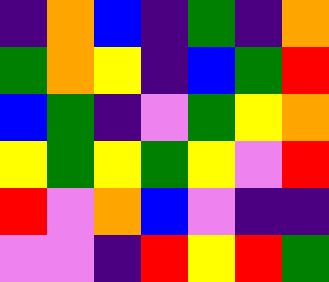[["indigo", "orange", "blue", "indigo", "green", "indigo", "orange"], ["green", "orange", "yellow", "indigo", "blue", "green", "red"], ["blue", "green", "indigo", "violet", "green", "yellow", "orange"], ["yellow", "green", "yellow", "green", "yellow", "violet", "red"], ["red", "violet", "orange", "blue", "violet", "indigo", "indigo"], ["violet", "violet", "indigo", "red", "yellow", "red", "green"]]